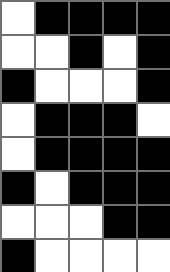[["white", "black", "black", "black", "black"], ["white", "white", "black", "white", "black"], ["black", "white", "white", "white", "black"], ["white", "black", "black", "black", "white"], ["white", "black", "black", "black", "black"], ["black", "white", "black", "black", "black"], ["white", "white", "white", "black", "black"], ["black", "white", "white", "white", "white"]]